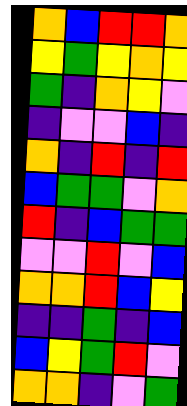[["orange", "blue", "red", "red", "orange"], ["yellow", "green", "yellow", "orange", "yellow"], ["green", "indigo", "orange", "yellow", "violet"], ["indigo", "violet", "violet", "blue", "indigo"], ["orange", "indigo", "red", "indigo", "red"], ["blue", "green", "green", "violet", "orange"], ["red", "indigo", "blue", "green", "green"], ["violet", "violet", "red", "violet", "blue"], ["orange", "orange", "red", "blue", "yellow"], ["indigo", "indigo", "green", "indigo", "blue"], ["blue", "yellow", "green", "red", "violet"], ["orange", "orange", "indigo", "violet", "green"]]